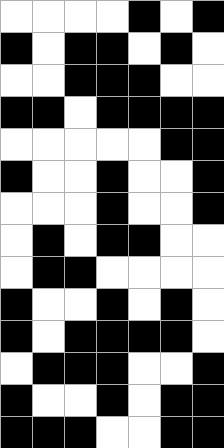[["white", "white", "white", "white", "black", "white", "black"], ["black", "white", "black", "black", "white", "black", "white"], ["white", "white", "black", "black", "black", "white", "white"], ["black", "black", "white", "black", "black", "black", "black"], ["white", "white", "white", "white", "white", "black", "black"], ["black", "white", "white", "black", "white", "white", "black"], ["white", "white", "white", "black", "white", "white", "black"], ["white", "black", "white", "black", "black", "white", "white"], ["white", "black", "black", "white", "white", "white", "white"], ["black", "white", "white", "black", "white", "black", "white"], ["black", "white", "black", "black", "black", "black", "white"], ["white", "black", "black", "black", "white", "white", "black"], ["black", "white", "white", "black", "white", "black", "black"], ["black", "black", "black", "white", "white", "black", "black"]]